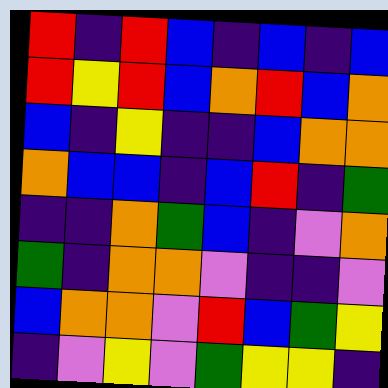[["red", "indigo", "red", "blue", "indigo", "blue", "indigo", "blue"], ["red", "yellow", "red", "blue", "orange", "red", "blue", "orange"], ["blue", "indigo", "yellow", "indigo", "indigo", "blue", "orange", "orange"], ["orange", "blue", "blue", "indigo", "blue", "red", "indigo", "green"], ["indigo", "indigo", "orange", "green", "blue", "indigo", "violet", "orange"], ["green", "indigo", "orange", "orange", "violet", "indigo", "indigo", "violet"], ["blue", "orange", "orange", "violet", "red", "blue", "green", "yellow"], ["indigo", "violet", "yellow", "violet", "green", "yellow", "yellow", "indigo"]]